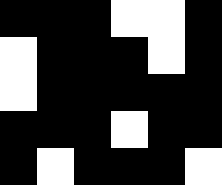[["black", "black", "black", "white", "white", "black"], ["white", "black", "black", "black", "white", "black"], ["white", "black", "black", "black", "black", "black"], ["black", "black", "black", "white", "black", "black"], ["black", "white", "black", "black", "black", "white"]]